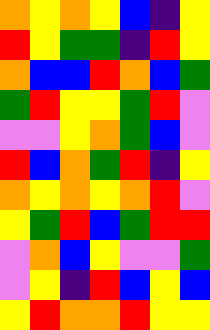[["orange", "yellow", "orange", "yellow", "blue", "indigo", "yellow"], ["red", "yellow", "green", "green", "indigo", "red", "yellow"], ["orange", "blue", "blue", "red", "orange", "blue", "green"], ["green", "red", "yellow", "yellow", "green", "red", "violet"], ["violet", "violet", "yellow", "orange", "green", "blue", "violet"], ["red", "blue", "orange", "green", "red", "indigo", "yellow"], ["orange", "yellow", "orange", "yellow", "orange", "red", "violet"], ["yellow", "green", "red", "blue", "green", "red", "red"], ["violet", "orange", "blue", "yellow", "violet", "violet", "green"], ["violet", "yellow", "indigo", "red", "blue", "yellow", "blue"], ["yellow", "red", "orange", "orange", "red", "yellow", "yellow"]]